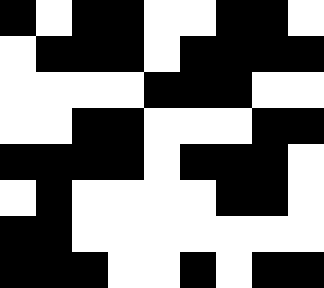[["black", "white", "black", "black", "white", "white", "black", "black", "white"], ["white", "black", "black", "black", "white", "black", "black", "black", "black"], ["white", "white", "white", "white", "black", "black", "black", "white", "white"], ["white", "white", "black", "black", "white", "white", "white", "black", "black"], ["black", "black", "black", "black", "white", "black", "black", "black", "white"], ["white", "black", "white", "white", "white", "white", "black", "black", "white"], ["black", "black", "white", "white", "white", "white", "white", "white", "white"], ["black", "black", "black", "white", "white", "black", "white", "black", "black"]]